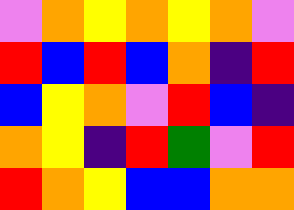[["violet", "orange", "yellow", "orange", "yellow", "orange", "violet"], ["red", "blue", "red", "blue", "orange", "indigo", "red"], ["blue", "yellow", "orange", "violet", "red", "blue", "indigo"], ["orange", "yellow", "indigo", "red", "green", "violet", "red"], ["red", "orange", "yellow", "blue", "blue", "orange", "orange"]]